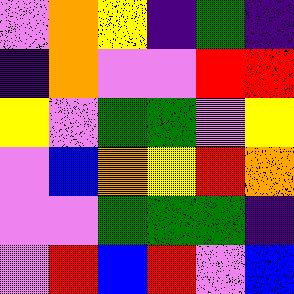[["violet", "orange", "yellow", "indigo", "green", "indigo"], ["indigo", "orange", "violet", "violet", "red", "red"], ["yellow", "violet", "green", "green", "violet", "yellow"], ["violet", "blue", "orange", "yellow", "red", "orange"], ["violet", "violet", "green", "green", "green", "indigo"], ["violet", "red", "blue", "red", "violet", "blue"]]